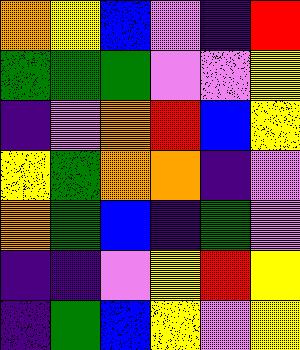[["orange", "yellow", "blue", "violet", "indigo", "red"], ["green", "green", "green", "violet", "violet", "yellow"], ["indigo", "violet", "orange", "red", "blue", "yellow"], ["yellow", "green", "orange", "orange", "indigo", "violet"], ["orange", "green", "blue", "indigo", "green", "violet"], ["indigo", "indigo", "violet", "yellow", "red", "yellow"], ["indigo", "green", "blue", "yellow", "violet", "yellow"]]